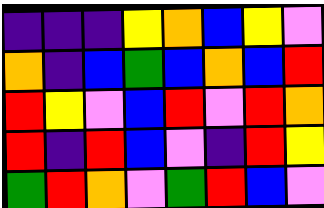[["indigo", "indigo", "indigo", "yellow", "orange", "blue", "yellow", "violet"], ["orange", "indigo", "blue", "green", "blue", "orange", "blue", "red"], ["red", "yellow", "violet", "blue", "red", "violet", "red", "orange"], ["red", "indigo", "red", "blue", "violet", "indigo", "red", "yellow"], ["green", "red", "orange", "violet", "green", "red", "blue", "violet"]]